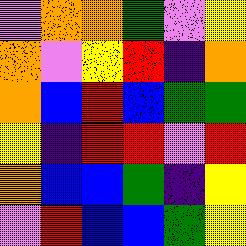[["violet", "orange", "orange", "green", "violet", "yellow"], ["orange", "violet", "yellow", "red", "indigo", "orange"], ["orange", "blue", "red", "blue", "green", "green"], ["yellow", "indigo", "red", "red", "violet", "red"], ["orange", "blue", "blue", "green", "indigo", "yellow"], ["violet", "red", "blue", "blue", "green", "yellow"]]